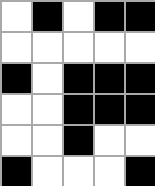[["white", "black", "white", "black", "black"], ["white", "white", "white", "white", "white"], ["black", "white", "black", "black", "black"], ["white", "white", "black", "black", "black"], ["white", "white", "black", "white", "white"], ["black", "white", "white", "white", "black"]]